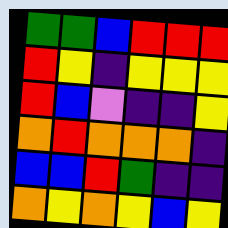[["green", "green", "blue", "red", "red", "red"], ["red", "yellow", "indigo", "yellow", "yellow", "yellow"], ["red", "blue", "violet", "indigo", "indigo", "yellow"], ["orange", "red", "orange", "orange", "orange", "indigo"], ["blue", "blue", "red", "green", "indigo", "indigo"], ["orange", "yellow", "orange", "yellow", "blue", "yellow"]]